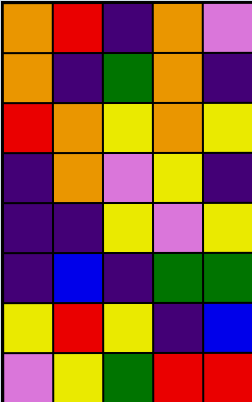[["orange", "red", "indigo", "orange", "violet"], ["orange", "indigo", "green", "orange", "indigo"], ["red", "orange", "yellow", "orange", "yellow"], ["indigo", "orange", "violet", "yellow", "indigo"], ["indigo", "indigo", "yellow", "violet", "yellow"], ["indigo", "blue", "indigo", "green", "green"], ["yellow", "red", "yellow", "indigo", "blue"], ["violet", "yellow", "green", "red", "red"]]